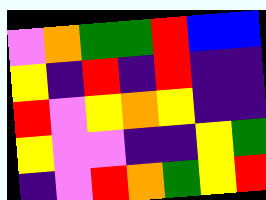[["violet", "orange", "green", "green", "red", "blue", "blue"], ["yellow", "indigo", "red", "indigo", "red", "indigo", "indigo"], ["red", "violet", "yellow", "orange", "yellow", "indigo", "indigo"], ["yellow", "violet", "violet", "indigo", "indigo", "yellow", "green"], ["indigo", "violet", "red", "orange", "green", "yellow", "red"]]